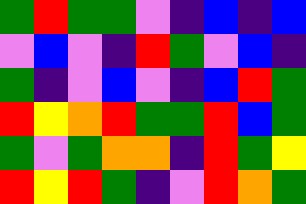[["green", "red", "green", "green", "violet", "indigo", "blue", "indigo", "blue"], ["violet", "blue", "violet", "indigo", "red", "green", "violet", "blue", "indigo"], ["green", "indigo", "violet", "blue", "violet", "indigo", "blue", "red", "green"], ["red", "yellow", "orange", "red", "green", "green", "red", "blue", "green"], ["green", "violet", "green", "orange", "orange", "indigo", "red", "green", "yellow"], ["red", "yellow", "red", "green", "indigo", "violet", "red", "orange", "green"]]